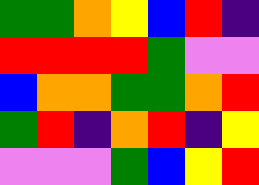[["green", "green", "orange", "yellow", "blue", "red", "indigo"], ["red", "red", "red", "red", "green", "violet", "violet"], ["blue", "orange", "orange", "green", "green", "orange", "red"], ["green", "red", "indigo", "orange", "red", "indigo", "yellow"], ["violet", "violet", "violet", "green", "blue", "yellow", "red"]]